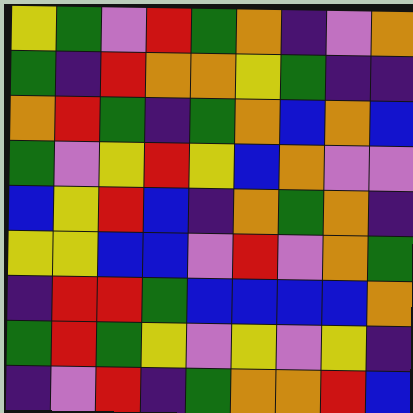[["yellow", "green", "violet", "red", "green", "orange", "indigo", "violet", "orange"], ["green", "indigo", "red", "orange", "orange", "yellow", "green", "indigo", "indigo"], ["orange", "red", "green", "indigo", "green", "orange", "blue", "orange", "blue"], ["green", "violet", "yellow", "red", "yellow", "blue", "orange", "violet", "violet"], ["blue", "yellow", "red", "blue", "indigo", "orange", "green", "orange", "indigo"], ["yellow", "yellow", "blue", "blue", "violet", "red", "violet", "orange", "green"], ["indigo", "red", "red", "green", "blue", "blue", "blue", "blue", "orange"], ["green", "red", "green", "yellow", "violet", "yellow", "violet", "yellow", "indigo"], ["indigo", "violet", "red", "indigo", "green", "orange", "orange", "red", "blue"]]